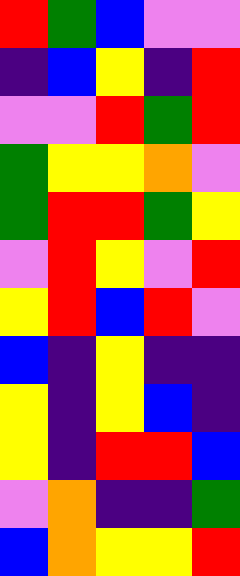[["red", "green", "blue", "violet", "violet"], ["indigo", "blue", "yellow", "indigo", "red"], ["violet", "violet", "red", "green", "red"], ["green", "yellow", "yellow", "orange", "violet"], ["green", "red", "red", "green", "yellow"], ["violet", "red", "yellow", "violet", "red"], ["yellow", "red", "blue", "red", "violet"], ["blue", "indigo", "yellow", "indigo", "indigo"], ["yellow", "indigo", "yellow", "blue", "indigo"], ["yellow", "indigo", "red", "red", "blue"], ["violet", "orange", "indigo", "indigo", "green"], ["blue", "orange", "yellow", "yellow", "red"]]